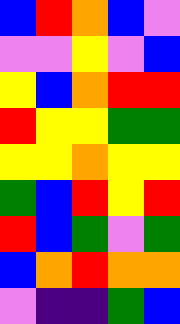[["blue", "red", "orange", "blue", "violet"], ["violet", "violet", "yellow", "violet", "blue"], ["yellow", "blue", "orange", "red", "red"], ["red", "yellow", "yellow", "green", "green"], ["yellow", "yellow", "orange", "yellow", "yellow"], ["green", "blue", "red", "yellow", "red"], ["red", "blue", "green", "violet", "green"], ["blue", "orange", "red", "orange", "orange"], ["violet", "indigo", "indigo", "green", "blue"]]